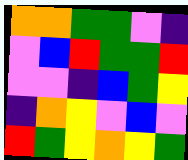[["orange", "orange", "green", "green", "violet", "indigo"], ["violet", "blue", "red", "green", "green", "red"], ["violet", "violet", "indigo", "blue", "green", "yellow"], ["indigo", "orange", "yellow", "violet", "blue", "violet"], ["red", "green", "yellow", "orange", "yellow", "green"]]